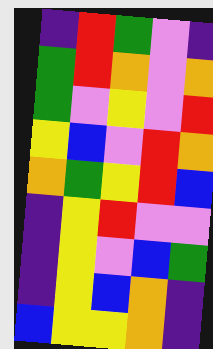[["indigo", "red", "green", "violet", "indigo"], ["green", "red", "orange", "violet", "orange"], ["green", "violet", "yellow", "violet", "red"], ["yellow", "blue", "violet", "red", "orange"], ["orange", "green", "yellow", "red", "blue"], ["indigo", "yellow", "red", "violet", "violet"], ["indigo", "yellow", "violet", "blue", "green"], ["indigo", "yellow", "blue", "orange", "indigo"], ["blue", "yellow", "yellow", "orange", "indigo"]]